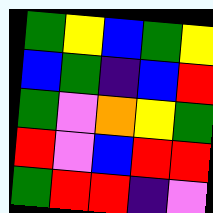[["green", "yellow", "blue", "green", "yellow"], ["blue", "green", "indigo", "blue", "red"], ["green", "violet", "orange", "yellow", "green"], ["red", "violet", "blue", "red", "red"], ["green", "red", "red", "indigo", "violet"]]